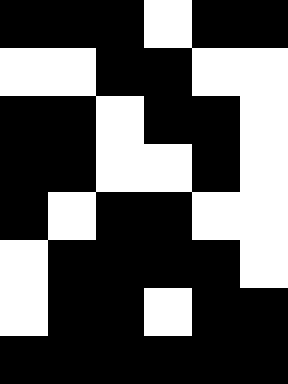[["black", "black", "black", "white", "black", "black"], ["white", "white", "black", "black", "white", "white"], ["black", "black", "white", "black", "black", "white"], ["black", "black", "white", "white", "black", "white"], ["black", "white", "black", "black", "white", "white"], ["white", "black", "black", "black", "black", "white"], ["white", "black", "black", "white", "black", "black"], ["black", "black", "black", "black", "black", "black"]]